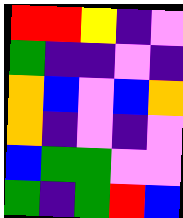[["red", "red", "yellow", "indigo", "violet"], ["green", "indigo", "indigo", "violet", "indigo"], ["orange", "blue", "violet", "blue", "orange"], ["orange", "indigo", "violet", "indigo", "violet"], ["blue", "green", "green", "violet", "violet"], ["green", "indigo", "green", "red", "blue"]]